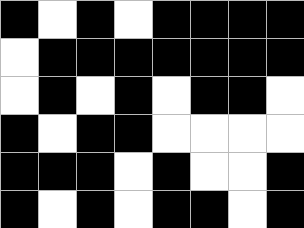[["black", "white", "black", "white", "black", "black", "black", "black"], ["white", "black", "black", "black", "black", "black", "black", "black"], ["white", "black", "white", "black", "white", "black", "black", "white"], ["black", "white", "black", "black", "white", "white", "white", "white"], ["black", "black", "black", "white", "black", "white", "white", "black"], ["black", "white", "black", "white", "black", "black", "white", "black"]]